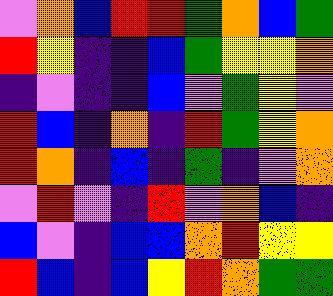[["violet", "orange", "blue", "red", "red", "green", "orange", "blue", "green"], ["red", "yellow", "indigo", "indigo", "blue", "green", "yellow", "yellow", "orange"], ["indigo", "violet", "indigo", "indigo", "blue", "violet", "green", "yellow", "violet"], ["red", "blue", "indigo", "orange", "indigo", "red", "green", "yellow", "orange"], ["red", "orange", "indigo", "blue", "indigo", "green", "indigo", "violet", "orange"], ["violet", "red", "violet", "indigo", "red", "violet", "orange", "blue", "indigo"], ["blue", "violet", "indigo", "blue", "blue", "orange", "red", "yellow", "yellow"], ["red", "blue", "indigo", "blue", "yellow", "red", "orange", "green", "green"]]